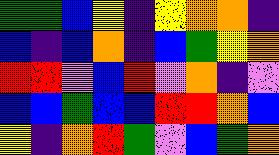[["green", "green", "blue", "yellow", "indigo", "yellow", "orange", "orange", "indigo"], ["blue", "indigo", "blue", "orange", "indigo", "blue", "green", "yellow", "orange"], ["red", "red", "violet", "blue", "red", "violet", "orange", "indigo", "violet"], ["blue", "blue", "green", "blue", "blue", "red", "red", "orange", "blue"], ["yellow", "indigo", "orange", "red", "green", "violet", "blue", "green", "orange"]]